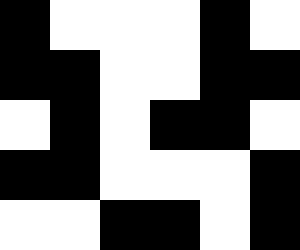[["black", "white", "white", "white", "black", "white"], ["black", "black", "white", "white", "black", "black"], ["white", "black", "white", "black", "black", "white"], ["black", "black", "white", "white", "white", "black"], ["white", "white", "black", "black", "white", "black"]]